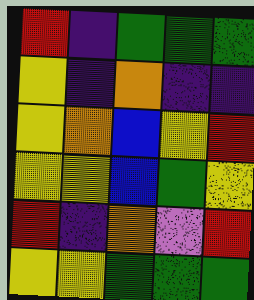[["red", "indigo", "green", "green", "green"], ["yellow", "indigo", "orange", "indigo", "indigo"], ["yellow", "orange", "blue", "yellow", "red"], ["yellow", "yellow", "blue", "green", "yellow"], ["red", "indigo", "orange", "violet", "red"], ["yellow", "yellow", "green", "green", "green"]]